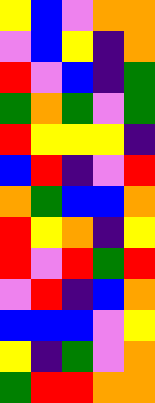[["yellow", "blue", "violet", "orange", "orange"], ["violet", "blue", "yellow", "indigo", "orange"], ["red", "violet", "blue", "indigo", "green"], ["green", "orange", "green", "violet", "green"], ["red", "yellow", "yellow", "yellow", "indigo"], ["blue", "red", "indigo", "violet", "red"], ["orange", "green", "blue", "blue", "orange"], ["red", "yellow", "orange", "indigo", "yellow"], ["red", "violet", "red", "green", "red"], ["violet", "red", "indigo", "blue", "orange"], ["blue", "blue", "blue", "violet", "yellow"], ["yellow", "indigo", "green", "violet", "orange"], ["green", "red", "red", "orange", "orange"]]